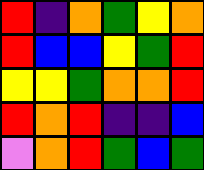[["red", "indigo", "orange", "green", "yellow", "orange"], ["red", "blue", "blue", "yellow", "green", "red"], ["yellow", "yellow", "green", "orange", "orange", "red"], ["red", "orange", "red", "indigo", "indigo", "blue"], ["violet", "orange", "red", "green", "blue", "green"]]